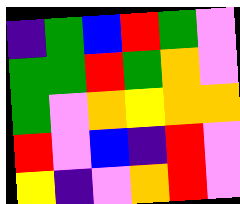[["indigo", "green", "blue", "red", "green", "violet"], ["green", "green", "red", "green", "orange", "violet"], ["green", "violet", "orange", "yellow", "orange", "orange"], ["red", "violet", "blue", "indigo", "red", "violet"], ["yellow", "indigo", "violet", "orange", "red", "violet"]]